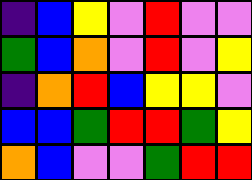[["indigo", "blue", "yellow", "violet", "red", "violet", "violet"], ["green", "blue", "orange", "violet", "red", "violet", "yellow"], ["indigo", "orange", "red", "blue", "yellow", "yellow", "violet"], ["blue", "blue", "green", "red", "red", "green", "yellow"], ["orange", "blue", "violet", "violet", "green", "red", "red"]]